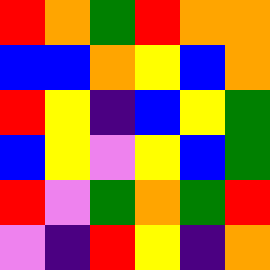[["red", "orange", "green", "red", "orange", "orange"], ["blue", "blue", "orange", "yellow", "blue", "orange"], ["red", "yellow", "indigo", "blue", "yellow", "green"], ["blue", "yellow", "violet", "yellow", "blue", "green"], ["red", "violet", "green", "orange", "green", "red"], ["violet", "indigo", "red", "yellow", "indigo", "orange"]]